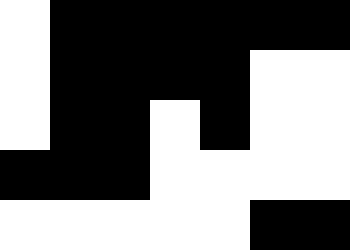[["white", "black", "black", "black", "black", "black", "black"], ["white", "black", "black", "black", "black", "white", "white"], ["white", "black", "black", "white", "black", "white", "white"], ["black", "black", "black", "white", "white", "white", "white"], ["white", "white", "white", "white", "white", "black", "black"]]